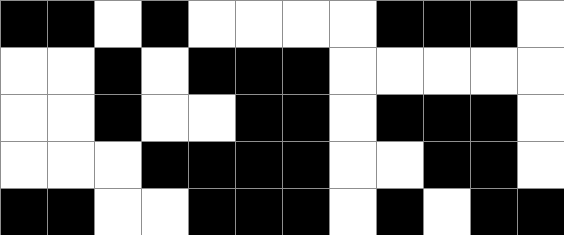[["black", "black", "white", "black", "white", "white", "white", "white", "black", "black", "black", "white"], ["white", "white", "black", "white", "black", "black", "black", "white", "white", "white", "white", "white"], ["white", "white", "black", "white", "white", "black", "black", "white", "black", "black", "black", "white"], ["white", "white", "white", "black", "black", "black", "black", "white", "white", "black", "black", "white"], ["black", "black", "white", "white", "black", "black", "black", "white", "black", "white", "black", "black"]]